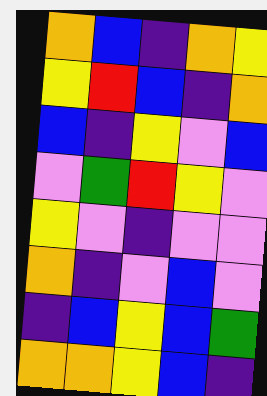[["orange", "blue", "indigo", "orange", "yellow"], ["yellow", "red", "blue", "indigo", "orange"], ["blue", "indigo", "yellow", "violet", "blue"], ["violet", "green", "red", "yellow", "violet"], ["yellow", "violet", "indigo", "violet", "violet"], ["orange", "indigo", "violet", "blue", "violet"], ["indigo", "blue", "yellow", "blue", "green"], ["orange", "orange", "yellow", "blue", "indigo"]]